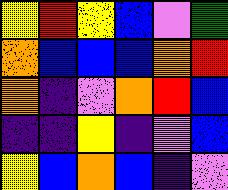[["yellow", "red", "yellow", "blue", "violet", "green"], ["orange", "blue", "blue", "blue", "orange", "red"], ["orange", "indigo", "violet", "orange", "red", "blue"], ["indigo", "indigo", "yellow", "indigo", "violet", "blue"], ["yellow", "blue", "orange", "blue", "indigo", "violet"]]